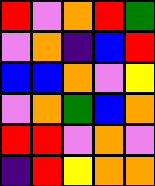[["red", "violet", "orange", "red", "green"], ["violet", "orange", "indigo", "blue", "red"], ["blue", "blue", "orange", "violet", "yellow"], ["violet", "orange", "green", "blue", "orange"], ["red", "red", "violet", "orange", "violet"], ["indigo", "red", "yellow", "orange", "orange"]]